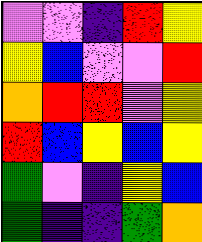[["violet", "violet", "indigo", "red", "yellow"], ["yellow", "blue", "violet", "violet", "red"], ["orange", "red", "red", "violet", "yellow"], ["red", "blue", "yellow", "blue", "yellow"], ["green", "violet", "indigo", "yellow", "blue"], ["green", "indigo", "indigo", "green", "orange"]]